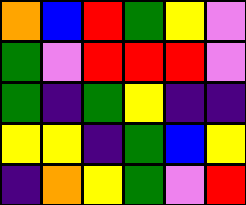[["orange", "blue", "red", "green", "yellow", "violet"], ["green", "violet", "red", "red", "red", "violet"], ["green", "indigo", "green", "yellow", "indigo", "indigo"], ["yellow", "yellow", "indigo", "green", "blue", "yellow"], ["indigo", "orange", "yellow", "green", "violet", "red"]]